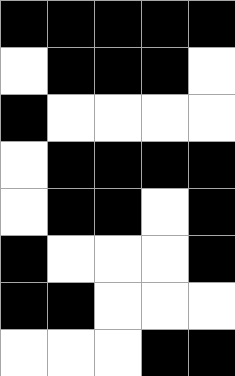[["black", "black", "black", "black", "black"], ["white", "black", "black", "black", "white"], ["black", "white", "white", "white", "white"], ["white", "black", "black", "black", "black"], ["white", "black", "black", "white", "black"], ["black", "white", "white", "white", "black"], ["black", "black", "white", "white", "white"], ["white", "white", "white", "black", "black"]]